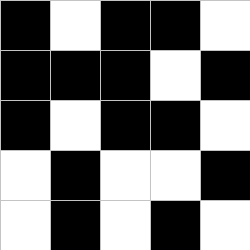[["black", "white", "black", "black", "white"], ["black", "black", "black", "white", "black"], ["black", "white", "black", "black", "white"], ["white", "black", "white", "white", "black"], ["white", "black", "white", "black", "white"]]